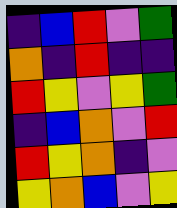[["indigo", "blue", "red", "violet", "green"], ["orange", "indigo", "red", "indigo", "indigo"], ["red", "yellow", "violet", "yellow", "green"], ["indigo", "blue", "orange", "violet", "red"], ["red", "yellow", "orange", "indigo", "violet"], ["yellow", "orange", "blue", "violet", "yellow"]]